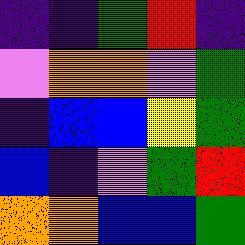[["indigo", "indigo", "green", "red", "indigo"], ["violet", "orange", "orange", "violet", "green"], ["indigo", "blue", "blue", "yellow", "green"], ["blue", "indigo", "violet", "green", "red"], ["orange", "orange", "blue", "blue", "green"]]